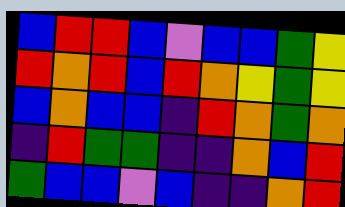[["blue", "red", "red", "blue", "violet", "blue", "blue", "green", "yellow"], ["red", "orange", "red", "blue", "red", "orange", "yellow", "green", "yellow"], ["blue", "orange", "blue", "blue", "indigo", "red", "orange", "green", "orange"], ["indigo", "red", "green", "green", "indigo", "indigo", "orange", "blue", "red"], ["green", "blue", "blue", "violet", "blue", "indigo", "indigo", "orange", "red"]]